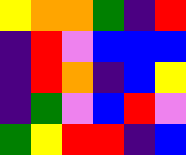[["yellow", "orange", "orange", "green", "indigo", "red"], ["indigo", "red", "violet", "blue", "blue", "blue"], ["indigo", "red", "orange", "indigo", "blue", "yellow"], ["indigo", "green", "violet", "blue", "red", "violet"], ["green", "yellow", "red", "red", "indigo", "blue"]]